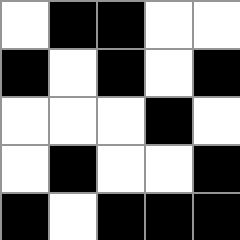[["white", "black", "black", "white", "white"], ["black", "white", "black", "white", "black"], ["white", "white", "white", "black", "white"], ["white", "black", "white", "white", "black"], ["black", "white", "black", "black", "black"]]